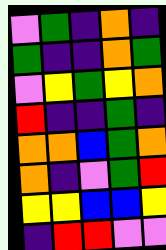[["violet", "green", "indigo", "orange", "indigo"], ["green", "indigo", "indigo", "orange", "green"], ["violet", "yellow", "green", "yellow", "orange"], ["red", "indigo", "indigo", "green", "indigo"], ["orange", "orange", "blue", "green", "orange"], ["orange", "indigo", "violet", "green", "red"], ["yellow", "yellow", "blue", "blue", "yellow"], ["indigo", "red", "red", "violet", "violet"]]